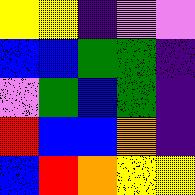[["yellow", "yellow", "indigo", "violet", "violet"], ["blue", "blue", "green", "green", "indigo"], ["violet", "green", "blue", "green", "indigo"], ["red", "blue", "blue", "orange", "indigo"], ["blue", "red", "orange", "yellow", "yellow"]]